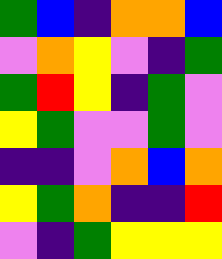[["green", "blue", "indigo", "orange", "orange", "blue"], ["violet", "orange", "yellow", "violet", "indigo", "green"], ["green", "red", "yellow", "indigo", "green", "violet"], ["yellow", "green", "violet", "violet", "green", "violet"], ["indigo", "indigo", "violet", "orange", "blue", "orange"], ["yellow", "green", "orange", "indigo", "indigo", "red"], ["violet", "indigo", "green", "yellow", "yellow", "yellow"]]